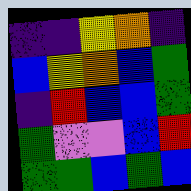[["indigo", "indigo", "yellow", "orange", "indigo"], ["blue", "yellow", "orange", "blue", "green"], ["indigo", "red", "blue", "blue", "green"], ["green", "violet", "violet", "blue", "red"], ["green", "green", "blue", "green", "blue"]]